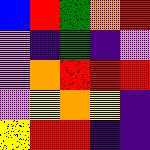[["blue", "red", "green", "orange", "red"], ["violet", "indigo", "green", "indigo", "violet"], ["violet", "orange", "red", "red", "red"], ["violet", "yellow", "orange", "yellow", "indigo"], ["yellow", "red", "red", "indigo", "indigo"]]